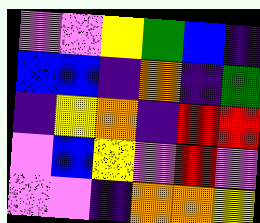[["violet", "violet", "yellow", "green", "blue", "indigo"], ["blue", "blue", "indigo", "orange", "indigo", "green"], ["indigo", "yellow", "orange", "indigo", "red", "red"], ["violet", "blue", "yellow", "violet", "red", "violet"], ["violet", "violet", "indigo", "orange", "orange", "yellow"]]